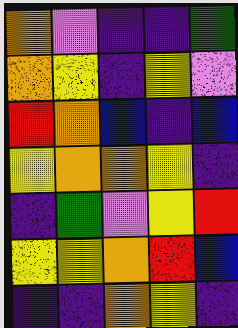[["orange", "violet", "indigo", "indigo", "green"], ["orange", "yellow", "indigo", "yellow", "violet"], ["red", "orange", "blue", "indigo", "blue"], ["yellow", "orange", "orange", "yellow", "indigo"], ["indigo", "green", "violet", "yellow", "red"], ["yellow", "yellow", "orange", "red", "blue"], ["indigo", "indigo", "orange", "yellow", "indigo"]]